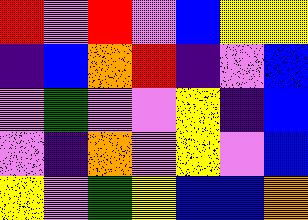[["red", "violet", "red", "violet", "blue", "yellow", "yellow"], ["indigo", "blue", "orange", "red", "indigo", "violet", "blue"], ["violet", "green", "violet", "violet", "yellow", "indigo", "blue"], ["violet", "indigo", "orange", "violet", "yellow", "violet", "blue"], ["yellow", "violet", "green", "yellow", "blue", "blue", "orange"]]